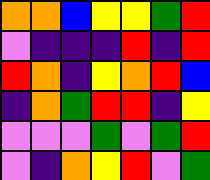[["orange", "orange", "blue", "yellow", "yellow", "green", "red"], ["violet", "indigo", "indigo", "indigo", "red", "indigo", "red"], ["red", "orange", "indigo", "yellow", "orange", "red", "blue"], ["indigo", "orange", "green", "red", "red", "indigo", "yellow"], ["violet", "violet", "violet", "green", "violet", "green", "red"], ["violet", "indigo", "orange", "yellow", "red", "violet", "green"]]